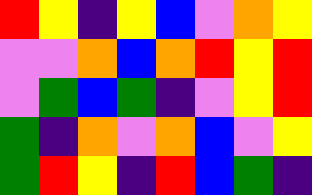[["red", "yellow", "indigo", "yellow", "blue", "violet", "orange", "yellow"], ["violet", "violet", "orange", "blue", "orange", "red", "yellow", "red"], ["violet", "green", "blue", "green", "indigo", "violet", "yellow", "red"], ["green", "indigo", "orange", "violet", "orange", "blue", "violet", "yellow"], ["green", "red", "yellow", "indigo", "red", "blue", "green", "indigo"]]